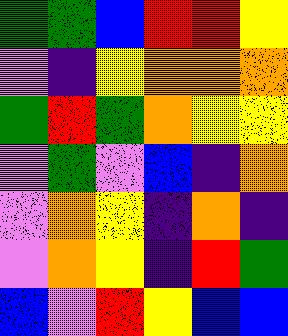[["green", "green", "blue", "red", "red", "yellow"], ["violet", "indigo", "yellow", "orange", "orange", "orange"], ["green", "red", "green", "orange", "yellow", "yellow"], ["violet", "green", "violet", "blue", "indigo", "orange"], ["violet", "orange", "yellow", "indigo", "orange", "indigo"], ["violet", "orange", "yellow", "indigo", "red", "green"], ["blue", "violet", "red", "yellow", "blue", "blue"]]